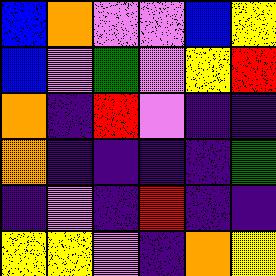[["blue", "orange", "violet", "violet", "blue", "yellow"], ["blue", "violet", "green", "violet", "yellow", "red"], ["orange", "indigo", "red", "violet", "indigo", "indigo"], ["orange", "indigo", "indigo", "indigo", "indigo", "green"], ["indigo", "violet", "indigo", "red", "indigo", "indigo"], ["yellow", "yellow", "violet", "indigo", "orange", "yellow"]]